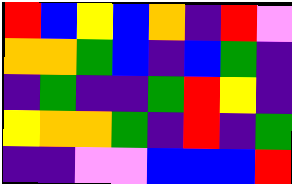[["red", "blue", "yellow", "blue", "orange", "indigo", "red", "violet"], ["orange", "orange", "green", "blue", "indigo", "blue", "green", "indigo"], ["indigo", "green", "indigo", "indigo", "green", "red", "yellow", "indigo"], ["yellow", "orange", "orange", "green", "indigo", "red", "indigo", "green"], ["indigo", "indigo", "violet", "violet", "blue", "blue", "blue", "red"]]